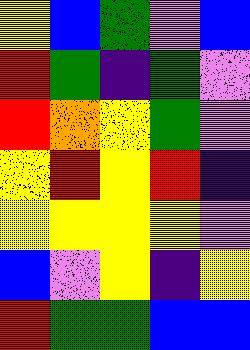[["yellow", "blue", "green", "violet", "blue"], ["red", "green", "indigo", "green", "violet"], ["red", "orange", "yellow", "green", "violet"], ["yellow", "red", "yellow", "red", "indigo"], ["yellow", "yellow", "yellow", "yellow", "violet"], ["blue", "violet", "yellow", "indigo", "yellow"], ["red", "green", "green", "blue", "blue"]]